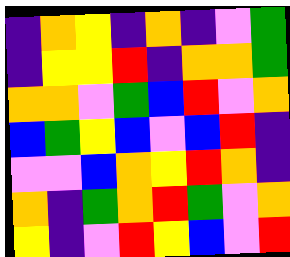[["indigo", "orange", "yellow", "indigo", "orange", "indigo", "violet", "green"], ["indigo", "yellow", "yellow", "red", "indigo", "orange", "orange", "green"], ["orange", "orange", "violet", "green", "blue", "red", "violet", "orange"], ["blue", "green", "yellow", "blue", "violet", "blue", "red", "indigo"], ["violet", "violet", "blue", "orange", "yellow", "red", "orange", "indigo"], ["orange", "indigo", "green", "orange", "red", "green", "violet", "orange"], ["yellow", "indigo", "violet", "red", "yellow", "blue", "violet", "red"]]